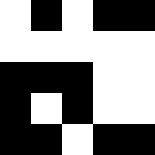[["white", "black", "white", "black", "black"], ["white", "white", "white", "white", "white"], ["black", "black", "black", "white", "white"], ["black", "white", "black", "white", "white"], ["black", "black", "white", "black", "black"]]